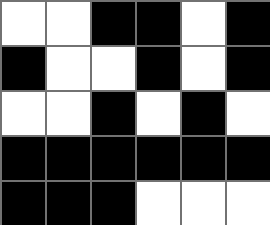[["white", "white", "black", "black", "white", "black"], ["black", "white", "white", "black", "white", "black"], ["white", "white", "black", "white", "black", "white"], ["black", "black", "black", "black", "black", "black"], ["black", "black", "black", "white", "white", "white"]]